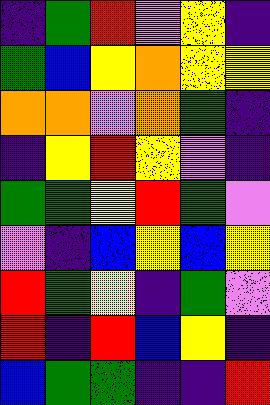[["indigo", "green", "red", "violet", "yellow", "indigo"], ["green", "blue", "yellow", "orange", "yellow", "yellow"], ["orange", "orange", "violet", "orange", "green", "indigo"], ["indigo", "yellow", "red", "yellow", "violet", "indigo"], ["green", "green", "yellow", "red", "green", "violet"], ["violet", "indigo", "blue", "yellow", "blue", "yellow"], ["red", "green", "yellow", "indigo", "green", "violet"], ["red", "indigo", "red", "blue", "yellow", "indigo"], ["blue", "green", "green", "indigo", "indigo", "red"]]